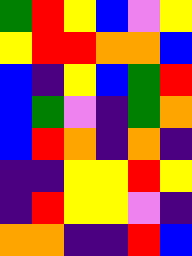[["green", "red", "yellow", "blue", "violet", "yellow"], ["yellow", "red", "red", "orange", "orange", "blue"], ["blue", "indigo", "yellow", "blue", "green", "red"], ["blue", "green", "violet", "indigo", "green", "orange"], ["blue", "red", "orange", "indigo", "orange", "indigo"], ["indigo", "indigo", "yellow", "yellow", "red", "yellow"], ["indigo", "red", "yellow", "yellow", "violet", "indigo"], ["orange", "orange", "indigo", "indigo", "red", "blue"]]